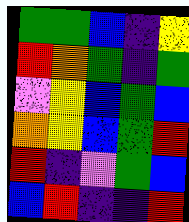[["green", "green", "blue", "indigo", "yellow"], ["red", "orange", "green", "indigo", "green"], ["violet", "yellow", "blue", "green", "blue"], ["orange", "yellow", "blue", "green", "red"], ["red", "indigo", "violet", "green", "blue"], ["blue", "red", "indigo", "indigo", "red"]]